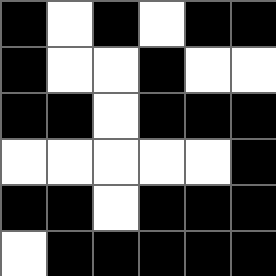[["black", "white", "black", "white", "black", "black"], ["black", "white", "white", "black", "white", "white"], ["black", "black", "white", "black", "black", "black"], ["white", "white", "white", "white", "white", "black"], ["black", "black", "white", "black", "black", "black"], ["white", "black", "black", "black", "black", "black"]]